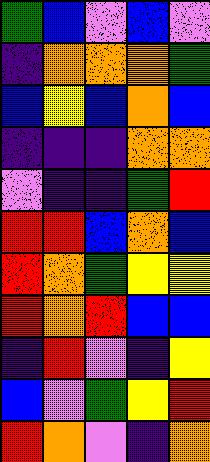[["green", "blue", "violet", "blue", "violet"], ["indigo", "orange", "orange", "orange", "green"], ["blue", "yellow", "blue", "orange", "blue"], ["indigo", "indigo", "indigo", "orange", "orange"], ["violet", "indigo", "indigo", "green", "red"], ["red", "red", "blue", "orange", "blue"], ["red", "orange", "green", "yellow", "yellow"], ["red", "orange", "red", "blue", "blue"], ["indigo", "red", "violet", "indigo", "yellow"], ["blue", "violet", "green", "yellow", "red"], ["red", "orange", "violet", "indigo", "orange"]]